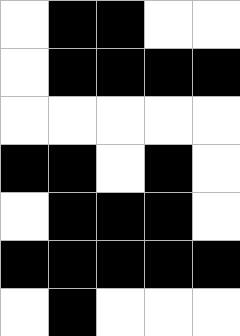[["white", "black", "black", "white", "white"], ["white", "black", "black", "black", "black"], ["white", "white", "white", "white", "white"], ["black", "black", "white", "black", "white"], ["white", "black", "black", "black", "white"], ["black", "black", "black", "black", "black"], ["white", "black", "white", "white", "white"]]